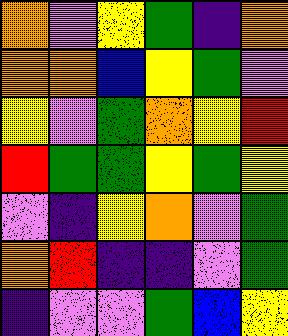[["orange", "violet", "yellow", "green", "indigo", "orange"], ["orange", "orange", "blue", "yellow", "green", "violet"], ["yellow", "violet", "green", "orange", "yellow", "red"], ["red", "green", "green", "yellow", "green", "yellow"], ["violet", "indigo", "yellow", "orange", "violet", "green"], ["orange", "red", "indigo", "indigo", "violet", "green"], ["indigo", "violet", "violet", "green", "blue", "yellow"]]